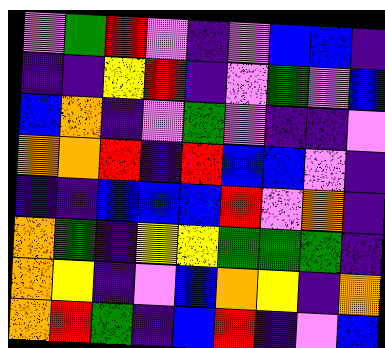[["violet", "green", "red", "violet", "indigo", "violet", "blue", "blue", "indigo"], ["indigo", "indigo", "yellow", "red", "indigo", "violet", "green", "violet", "blue"], ["blue", "orange", "indigo", "violet", "green", "violet", "indigo", "indigo", "violet"], ["orange", "orange", "red", "indigo", "red", "blue", "blue", "violet", "indigo"], ["indigo", "indigo", "blue", "blue", "blue", "red", "violet", "orange", "indigo"], ["orange", "green", "indigo", "yellow", "yellow", "green", "green", "green", "indigo"], ["orange", "yellow", "indigo", "violet", "blue", "orange", "yellow", "indigo", "orange"], ["orange", "red", "green", "indigo", "blue", "red", "indigo", "violet", "blue"]]